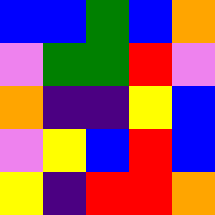[["blue", "blue", "green", "blue", "orange"], ["violet", "green", "green", "red", "violet"], ["orange", "indigo", "indigo", "yellow", "blue"], ["violet", "yellow", "blue", "red", "blue"], ["yellow", "indigo", "red", "red", "orange"]]